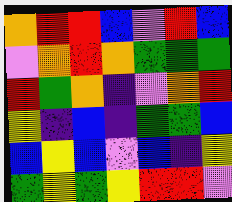[["orange", "red", "red", "blue", "violet", "red", "blue"], ["violet", "orange", "red", "orange", "green", "green", "green"], ["red", "green", "orange", "indigo", "violet", "orange", "red"], ["yellow", "indigo", "blue", "indigo", "green", "green", "blue"], ["blue", "yellow", "blue", "violet", "blue", "indigo", "yellow"], ["green", "yellow", "green", "yellow", "red", "red", "violet"]]